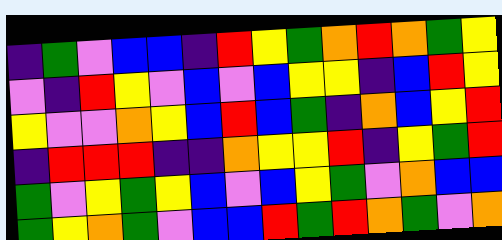[["indigo", "green", "violet", "blue", "blue", "indigo", "red", "yellow", "green", "orange", "red", "orange", "green", "yellow"], ["violet", "indigo", "red", "yellow", "violet", "blue", "violet", "blue", "yellow", "yellow", "indigo", "blue", "red", "yellow"], ["yellow", "violet", "violet", "orange", "yellow", "blue", "red", "blue", "green", "indigo", "orange", "blue", "yellow", "red"], ["indigo", "red", "red", "red", "indigo", "indigo", "orange", "yellow", "yellow", "red", "indigo", "yellow", "green", "red"], ["green", "violet", "yellow", "green", "yellow", "blue", "violet", "blue", "yellow", "green", "violet", "orange", "blue", "blue"], ["green", "yellow", "orange", "green", "violet", "blue", "blue", "red", "green", "red", "orange", "green", "violet", "orange"]]